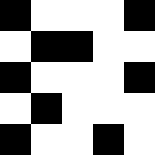[["black", "white", "white", "white", "black"], ["white", "black", "black", "white", "white"], ["black", "white", "white", "white", "black"], ["white", "black", "white", "white", "white"], ["black", "white", "white", "black", "white"]]